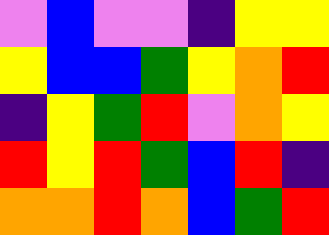[["violet", "blue", "violet", "violet", "indigo", "yellow", "yellow"], ["yellow", "blue", "blue", "green", "yellow", "orange", "red"], ["indigo", "yellow", "green", "red", "violet", "orange", "yellow"], ["red", "yellow", "red", "green", "blue", "red", "indigo"], ["orange", "orange", "red", "orange", "blue", "green", "red"]]